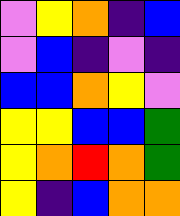[["violet", "yellow", "orange", "indigo", "blue"], ["violet", "blue", "indigo", "violet", "indigo"], ["blue", "blue", "orange", "yellow", "violet"], ["yellow", "yellow", "blue", "blue", "green"], ["yellow", "orange", "red", "orange", "green"], ["yellow", "indigo", "blue", "orange", "orange"]]